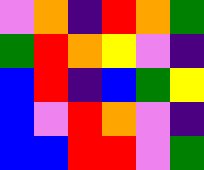[["violet", "orange", "indigo", "red", "orange", "green"], ["green", "red", "orange", "yellow", "violet", "indigo"], ["blue", "red", "indigo", "blue", "green", "yellow"], ["blue", "violet", "red", "orange", "violet", "indigo"], ["blue", "blue", "red", "red", "violet", "green"]]